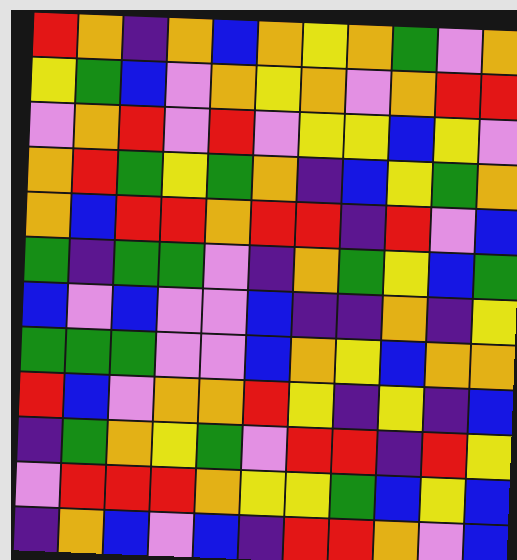[["red", "orange", "indigo", "orange", "blue", "orange", "yellow", "orange", "green", "violet", "orange"], ["yellow", "green", "blue", "violet", "orange", "yellow", "orange", "violet", "orange", "red", "red"], ["violet", "orange", "red", "violet", "red", "violet", "yellow", "yellow", "blue", "yellow", "violet"], ["orange", "red", "green", "yellow", "green", "orange", "indigo", "blue", "yellow", "green", "orange"], ["orange", "blue", "red", "red", "orange", "red", "red", "indigo", "red", "violet", "blue"], ["green", "indigo", "green", "green", "violet", "indigo", "orange", "green", "yellow", "blue", "green"], ["blue", "violet", "blue", "violet", "violet", "blue", "indigo", "indigo", "orange", "indigo", "yellow"], ["green", "green", "green", "violet", "violet", "blue", "orange", "yellow", "blue", "orange", "orange"], ["red", "blue", "violet", "orange", "orange", "red", "yellow", "indigo", "yellow", "indigo", "blue"], ["indigo", "green", "orange", "yellow", "green", "violet", "red", "red", "indigo", "red", "yellow"], ["violet", "red", "red", "red", "orange", "yellow", "yellow", "green", "blue", "yellow", "blue"], ["indigo", "orange", "blue", "violet", "blue", "indigo", "red", "red", "orange", "violet", "blue"]]